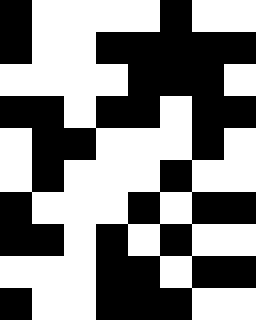[["black", "white", "white", "white", "white", "black", "white", "white"], ["black", "white", "white", "black", "black", "black", "black", "black"], ["white", "white", "white", "white", "black", "black", "black", "white"], ["black", "black", "white", "black", "black", "white", "black", "black"], ["white", "black", "black", "white", "white", "white", "black", "white"], ["white", "black", "white", "white", "white", "black", "white", "white"], ["black", "white", "white", "white", "black", "white", "black", "black"], ["black", "black", "white", "black", "white", "black", "white", "white"], ["white", "white", "white", "black", "black", "white", "black", "black"], ["black", "white", "white", "black", "black", "black", "white", "white"]]